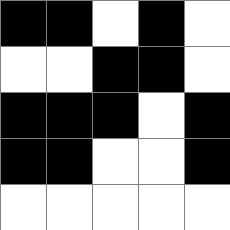[["black", "black", "white", "black", "white"], ["white", "white", "black", "black", "white"], ["black", "black", "black", "white", "black"], ["black", "black", "white", "white", "black"], ["white", "white", "white", "white", "white"]]